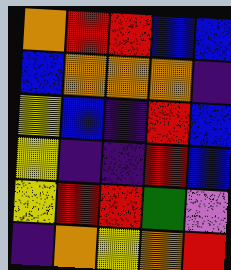[["orange", "red", "red", "blue", "blue"], ["blue", "orange", "orange", "orange", "indigo"], ["yellow", "blue", "indigo", "red", "blue"], ["yellow", "indigo", "indigo", "red", "blue"], ["yellow", "red", "red", "green", "violet"], ["indigo", "orange", "yellow", "orange", "red"]]